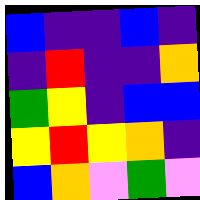[["blue", "indigo", "indigo", "blue", "indigo"], ["indigo", "red", "indigo", "indigo", "orange"], ["green", "yellow", "indigo", "blue", "blue"], ["yellow", "red", "yellow", "orange", "indigo"], ["blue", "orange", "violet", "green", "violet"]]